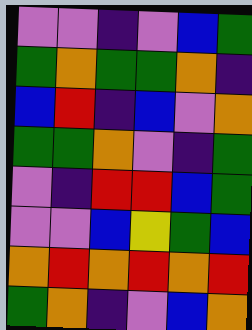[["violet", "violet", "indigo", "violet", "blue", "green"], ["green", "orange", "green", "green", "orange", "indigo"], ["blue", "red", "indigo", "blue", "violet", "orange"], ["green", "green", "orange", "violet", "indigo", "green"], ["violet", "indigo", "red", "red", "blue", "green"], ["violet", "violet", "blue", "yellow", "green", "blue"], ["orange", "red", "orange", "red", "orange", "red"], ["green", "orange", "indigo", "violet", "blue", "orange"]]